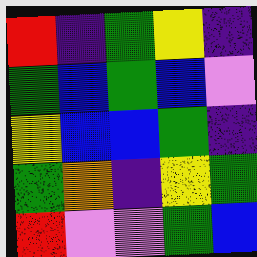[["red", "indigo", "green", "yellow", "indigo"], ["green", "blue", "green", "blue", "violet"], ["yellow", "blue", "blue", "green", "indigo"], ["green", "orange", "indigo", "yellow", "green"], ["red", "violet", "violet", "green", "blue"]]